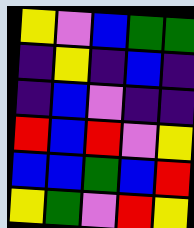[["yellow", "violet", "blue", "green", "green"], ["indigo", "yellow", "indigo", "blue", "indigo"], ["indigo", "blue", "violet", "indigo", "indigo"], ["red", "blue", "red", "violet", "yellow"], ["blue", "blue", "green", "blue", "red"], ["yellow", "green", "violet", "red", "yellow"]]